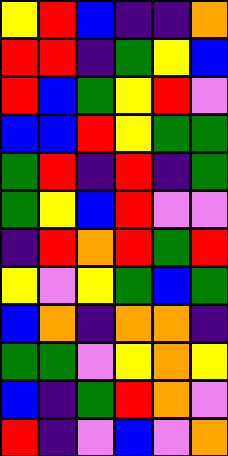[["yellow", "red", "blue", "indigo", "indigo", "orange"], ["red", "red", "indigo", "green", "yellow", "blue"], ["red", "blue", "green", "yellow", "red", "violet"], ["blue", "blue", "red", "yellow", "green", "green"], ["green", "red", "indigo", "red", "indigo", "green"], ["green", "yellow", "blue", "red", "violet", "violet"], ["indigo", "red", "orange", "red", "green", "red"], ["yellow", "violet", "yellow", "green", "blue", "green"], ["blue", "orange", "indigo", "orange", "orange", "indigo"], ["green", "green", "violet", "yellow", "orange", "yellow"], ["blue", "indigo", "green", "red", "orange", "violet"], ["red", "indigo", "violet", "blue", "violet", "orange"]]